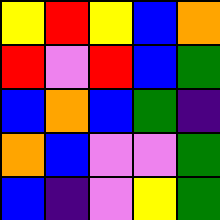[["yellow", "red", "yellow", "blue", "orange"], ["red", "violet", "red", "blue", "green"], ["blue", "orange", "blue", "green", "indigo"], ["orange", "blue", "violet", "violet", "green"], ["blue", "indigo", "violet", "yellow", "green"]]